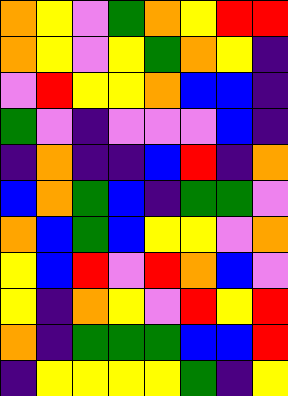[["orange", "yellow", "violet", "green", "orange", "yellow", "red", "red"], ["orange", "yellow", "violet", "yellow", "green", "orange", "yellow", "indigo"], ["violet", "red", "yellow", "yellow", "orange", "blue", "blue", "indigo"], ["green", "violet", "indigo", "violet", "violet", "violet", "blue", "indigo"], ["indigo", "orange", "indigo", "indigo", "blue", "red", "indigo", "orange"], ["blue", "orange", "green", "blue", "indigo", "green", "green", "violet"], ["orange", "blue", "green", "blue", "yellow", "yellow", "violet", "orange"], ["yellow", "blue", "red", "violet", "red", "orange", "blue", "violet"], ["yellow", "indigo", "orange", "yellow", "violet", "red", "yellow", "red"], ["orange", "indigo", "green", "green", "green", "blue", "blue", "red"], ["indigo", "yellow", "yellow", "yellow", "yellow", "green", "indigo", "yellow"]]